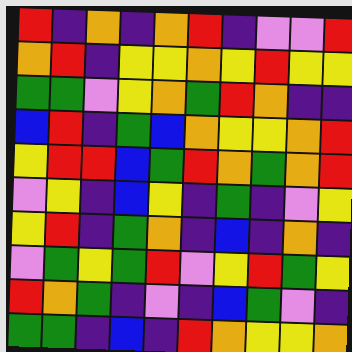[["red", "indigo", "orange", "indigo", "orange", "red", "indigo", "violet", "violet", "red"], ["orange", "red", "indigo", "yellow", "yellow", "orange", "yellow", "red", "yellow", "yellow"], ["green", "green", "violet", "yellow", "orange", "green", "red", "orange", "indigo", "indigo"], ["blue", "red", "indigo", "green", "blue", "orange", "yellow", "yellow", "orange", "red"], ["yellow", "red", "red", "blue", "green", "red", "orange", "green", "orange", "red"], ["violet", "yellow", "indigo", "blue", "yellow", "indigo", "green", "indigo", "violet", "yellow"], ["yellow", "red", "indigo", "green", "orange", "indigo", "blue", "indigo", "orange", "indigo"], ["violet", "green", "yellow", "green", "red", "violet", "yellow", "red", "green", "yellow"], ["red", "orange", "green", "indigo", "violet", "indigo", "blue", "green", "violet", "indigo"], ["green", "green", "indigo", "blue", "indigo", "red", "orange", "yellow", "yellow", "orange"]]